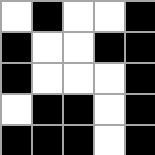[["white", "black", "white", "white", "black"], ["black", "white", "white", "black", "black"], ["black", "white", "white", "white", "black"], ["white", "black", "black", "white", "black"], ["black", "black", "black", "white", "black"]]